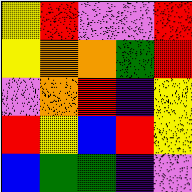[["yellow", "red", "violet", "violet", "red"], ["yellow", "orange", "orange", "green", "red"], ["violet", "orange", "red", "indigo", "yellow"], ["red", "yellow", "blue", "red", "yellow"], ["blue", "green", "green", "indigo", "violet"]]